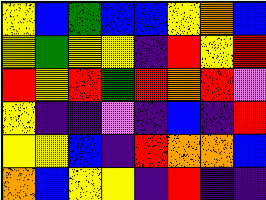[["yellow", "blue", "green", "blue", "blue", "yellow", "orange", "blue"], ["yellow", "green", "yellow", "yellow", "indigo", "red", "yellow", "red"], ["red", "yellow", "red", "green", "red", "orange", "red", "violet"], ["yellow", "indigo", "indigo", "violet", "indigo", "blue", "indigo", "red"], ["yellow", "yellow", "blue", "indigo", "red", "orange", "orange", "blue"], ["orange", "blue", "yellow", "yellow", "indigo", "red", "indigo", "indigo"]]